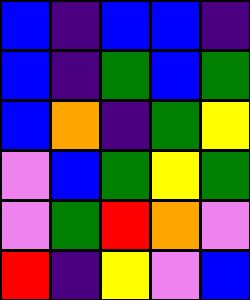[["blue", "indigo", "blue", "blue", "indigo"], ["blue", "indigo", "green", "blue", "green"], ["blue", "orange", "indigo", "green", "yellow"], ["violet", "blue", "green", "yellow", "green"], ["violet", "green", "red", "orange", "violet"], ["red", "indigo", "yellow", "violet", "blue"]]